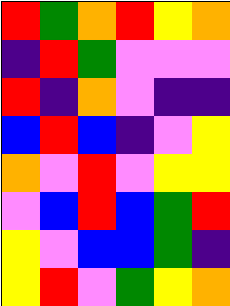[["red", "green", "orange", "red", "yellow", "orange"], ["indigo", "red", "green", "violet", "violet", "violet"], ["red", "indigo", "orange", "violet", "indigo", "indigo"], ["blue", "red", "blue", "indigo", "violet", "yellow"], ["orange", "violet", "red", "violet", "yellow", "yellow"], ["violet", "blue", "red", "blue", "green", "red"], ["yellow", "violet", "blue", "blue", "green", "indigo"], ["yellow", "red", "violet", "green", "yellow", "orange"]]